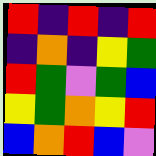[["red", "indigo", "red", "indigo", "red"], ["indigo", "orange", "indigo", "yellow", "green"], ["red", "green", "violet", "green", "blue"], ["yellow", "green", "orange", "yellow", "red"], ["blue", "orange", "red", "blue", "violet"]]